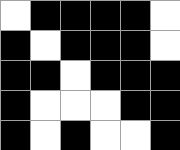[["white", "black", "black", "black", "black", "white"], ["black", "white", "black", "black", "black", "white"], ["black", "black", "white", "black", "black", "black"], ["black", "white", "white", "white", "black", "black"], ["black", "white", "black", "white", "white", "black"]]